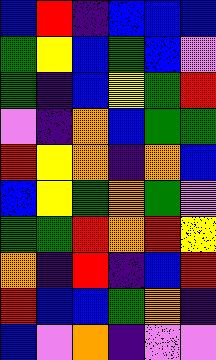[["blue", "red", "indigo", "blue", "blue", "blue"], ["green", "yellow", "blue", "green", "blue", "violet"], ["green", "indigo", "blue", "yellow", "green", "red"], ["violet", "indigo", "orange", "blue", "green", "green"], ["red", "yellow", "orange", "indigo", "orange", "blue"], ["blue", "yellow", "green", "orange", "green", "violet"], ["green", "green", "red", "orange", "red", "yellow"], ["orange", "indigo", "red", "indigo", "blue", "red"], ["red", "blue", "blue", "green", "orange", "indigo"], ["blue", "violet", "orange", "indigo", "violet", "violet"]]